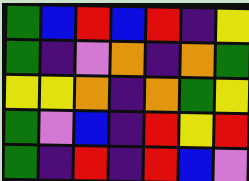[["green", "blue", "red", "blue", "red", "indigo", "yellow"], ["green", "indigo", "violet", "orange", "indigo", "orange", "green"], ["yellow", "yellow", "orange", "indigo", "orange", "green", "yellow"], ["green", "violet", "blue", "indigo", "red", "yellow", "red"], ["green", "indigo", "red", "indigo", "red", "blue", "violet"]]